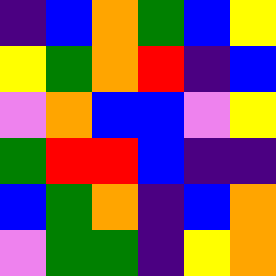[["indigo", "blue", "orange", "green", "blue", "yellow"], ["yellow", "green", "orange", "red", "indigo", "blue"], ["violet", "orange", "blue", "blue", "violet", "yellow"], ["green", "red", "red", "blue", "indigo", "indigo"], ["blue", "green", "orange", "indigo", "blue", "orange"], ["violet", "green", "green", "indigo", "yellow", "orange"]]